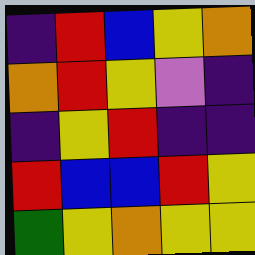[["indigo", "red", "blue", "yellow", "orange"], ["orange", "red", "yellow", "violet", "indigo"], ["indigo", "yellow", "red", "indigo", "indigo"], ["red", "blue", "blue", "red", "yellow"], ["green", "yellow", "orange", "yellow", "yellow"]]